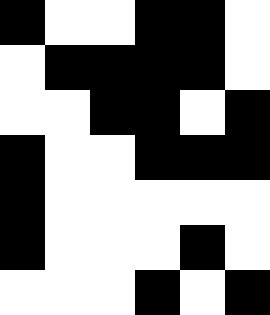[["black", "white", "white", "black", "black", "white"], ["white", "black", "black", "black", "black", "white"], ["white", "white", "black", "black", "white", "black"], ["black", "white", "white", "black", "black", "black"], ["black", "white", "white", "white", "white", "white"], ["black", "white", "white", "white", "black", "white"], ["white", "white", "white", "black", "white", "black"]]